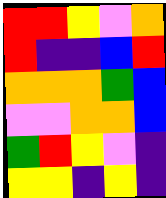[["red", "red", "yellow", "violet", "orange"], ["red", "indigo", "indigo", "blue", "red"], ["orange", "orange", "orange", "green", "blue"], ["violet", "violet", "orange", "orange", "blue"], ["green", "red", "yellow", "violet", "indigo"], ["yellow", "yellow", "indigo", "yellow", "indigo"]]